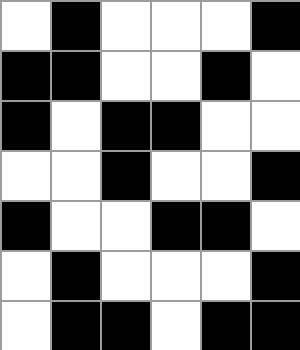[["white", "black", "white", "white", "white", "black"], ["black", "black", "white", "white", "black", "white"], ["black", "white", "black", "black", "white", "white"], ["white", "white", "black", "white", "white", "black"], ["black", "white", "white", "black", "black", "white"], ["white", "black", "white", "white", "white", "black"], ["white", "black", "black", "white", "black", "black"]]